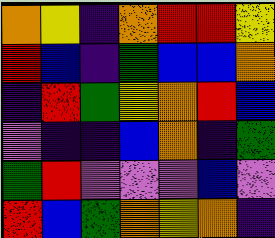[["orange", "yellow", "indigo", "orange", "red", "red", "yellow"], ["red", "blue", "indigo", "green", "blue", "blue", "orange"], ["indigo", "red", "green", "yellow", "orange", "red", "blue"], ["violet", "indigo", "indigo", "blue", "orange", "indigo", "green"], ["green", "red", "violet", "violet", "violet", "blue", "violet"], ["red", "blue", "green", "orange", "yellow", "orange", "indigo"]]